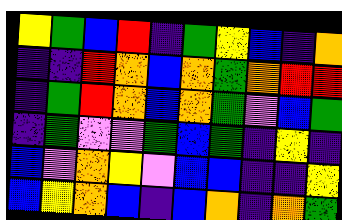[["yellow", "green", "blue", "red", "indigo", "green", "yellow", "blue", "indigo", "orange"], ["indigo", "indigo", "red", "orange", "blue", "orange", "green", "orange", "red", "red"], ["indigo", "green", "red", "orange", "blue", "orange", "green", "violet", "blue", "green"], ["indigo", "green", "violet", "violet", "green", "blue", "green", "indigo", "yellow", "indigo"], ["blue", "violet", "orange", "yellow", "violet", "blue", "blue", "indigo", "indigo", "yellow"], ["blue", "yellow", "orange", "blue", "indigo", "blue", "orange", "indigo", "orange", "green"]]